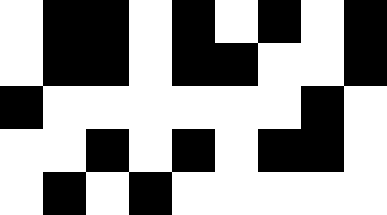[["white", "black", "black", "white", "black", "white", "black", "white", "black"], ["white", "black", "black", "white", "black", "black", "white", "white", "black"], ["black", "white", "white", "white", "white", "white", "white", "black", "white"], ["white", "white", "black", "white", "black", "white", "black", "black", "white"], ["white", "black", "white", "black", "white", "white", "white", "white", "white"]]